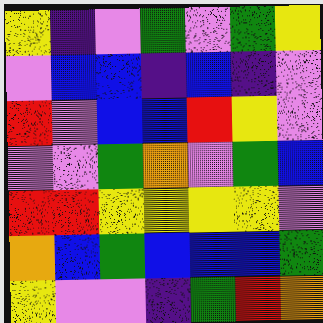[["yellow", "indigo", "violet", "green", "violet", "green", "yellow"], ["violet", "blue", "blue", "indigo", "blue", "indigo", "violet"], ["red", "violet", "blue", "blue", "red", "yellow", "violet"], ["violet", "violet", "green", "orange", "violet", "green", "blue"], ["red", "red", "yellow", "yellow", "yellow", "yellow", "violet"], ["orange", "blue", "green", "blue", "blue", "blue", "green"], ["yellow", "violet", "violet", "indigo", "green", "red", "orange"]]